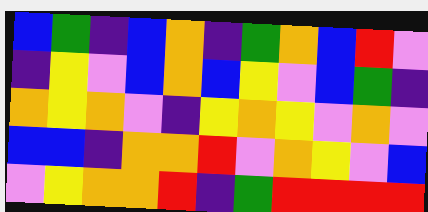[["blue", "green", "indigo", "blue", "orange", "indigo", "green", "orange", "blue", "red", "violet"], ["indigo", "yellow", "violet", "blue", "orange", "blue", "yellow", "violet", "blue", "green", "indigo"], ["orange", "yellow", "orange", "violet", "indigo", "yellow", "orange", "yellow", "violet", "orange", "violet"], ["blue", "blue", "indigo", "orange", "orange", "red", "violet", "orange", "yellow", "violet", "blue"], ["violet", "yellow", "orange", "orange", "red", "indigo", "green", "red", "red", "red", "red"]]